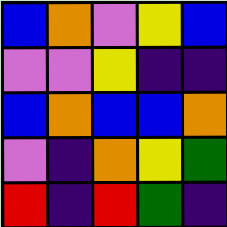[["blue", "orange", "violet", "yellow", "blue"], ["violet", "violet", "yellow", "indigo", "indigo"], ["blue", "orange", "blue", "blue", "orange"], ["violet", "indigo", "orange", "yellow", "green"], ["red", "indigo", "red", "green", "indigo"]]